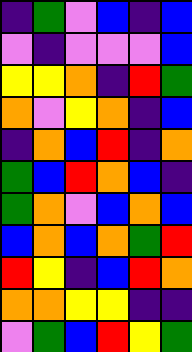[["indigo", "green", "violet", "blue", "indigo", "blue"], ["violet", "indigo", "violet", "violet", "violet", "blue"], ["yellow", "yellow", "orange", "indigo", "red", "green"], ["orange", "violet", "yellow", "orange", "indigo", "blue"], ["indigo", "orange", "blue", "red", "indigo", "orange"], ["green", "blue", "red", "orange", "blue", "indigo"], ["green", "orange", "violet", "blue", "orange", "blue"], ["blue", "orange", "blue", "orange", "green", "red"], ["red", "yellow", "indigo", "blue", "red", "orange"], ["orange", "orange", "yellow", "yellow", "indigo", "indigo"], ["violet", "green", "blue", "red", "yellow", "green"]]